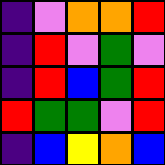[["indigo", "violet", "orange", "orange", "red"], ["indigo", "red", "violet", "green", "violet"], ["indigo", "red", "blue", "green", "red"], ["red", "green", "green", "violet", "red"], ["indigo", "blue", "yellow", "orange", "blue"]]